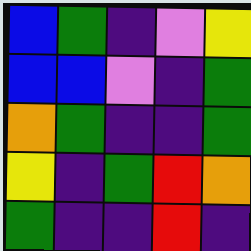[["blue", "green", "indigo", "violet", "yellow"], ["blue", "blue", "violet", "indigo", "green"], ["orange", "green", "indigo", "indigo", "green"], ["yellow", "indigo", "green", "red", "orange"], ["green", "indigo", "indigo", "red", "indigo"]]